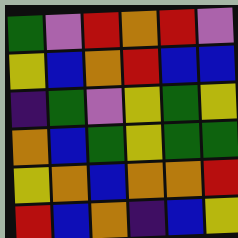[["green", "violet", "red", "orange", "red", "violet"], ["yellow", "blue", "orange", "red", "blue", "blue"], ["indigo", "green", "violet", "yellow", "green", "yellow"], ["orange", "blue", "green", "yellow", "green", "green"], ["yellow", "orange", "blue", "orange", "orange", "red"], ["red", "blue", "orange", "indigo", "blue", "yellow"]]